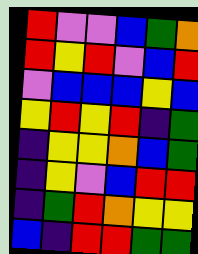[["red", "violet", "violet", "blue", "green", "orange"], ["red", "yellow", "red", "violet", "blue", "red"], ["violet", "blue", "blue", "blue", "yellow", "blue"], ["yellow", "red", "yellow", "red", "indigo", "green"], ["indigo", "yellow", "yellow", "orange", "blue", "green"], ["indigo", "yellow", "violet", "blue", "red", "red"], ["indigo", "green", "red", "orange", "yellow", "yellow"], ["blue", "indigo", "red", "red", "green", "green"]]